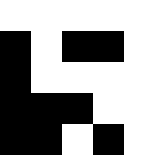[["white", "white", "white", "white", "white"], ["black", "white", "black", "black", "white"], ["black", "white", "white", "white", "white"], ["black", "black", "black", "white", "white"], ["black", "black", "white", "black", "white"]]